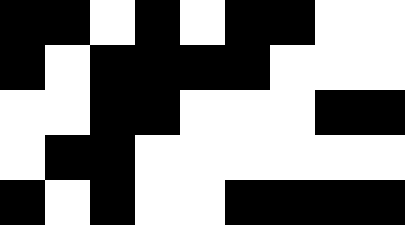[["black", "black", "white", "black", "white", "black", "black", "white", "white"], ["black", "white", "black", "black", "black", "black", "white", "white", "white"], ["white", "white", "black", "black", "white", "white", "white", "black", "black"], ["white", "black", "black", "white", "white", "white", "white", "white", "white"], ["black", "white", "black", "white", "white", "black", "black", "black", "black"]]